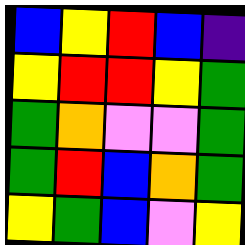[["blue", "yellow", "red", "blue", "indigo"], ["yellow", "red", "red", "yellow", "green"], ["green", "orange", "violet", "violet", "green"], ["green", "red", "blue", "orange", "green"], ["yellow", "green", "blue", "violet", "yellow"]]